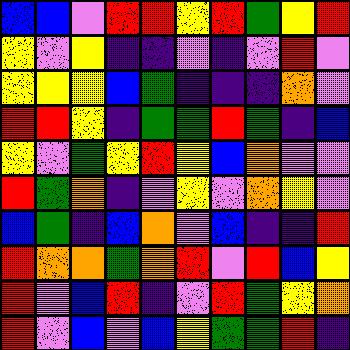[["blue", "blue", "violet", "red", "red", "yellow", "red", "green", "yellow", "red"], ["yellow", "violet", "yellow", "indigo", "indigo", "violet", "indigo", "violet", "red", "violet"], ["yellow", "yellow", "yellow", "blue", "green", "indigo", "indigo", "indigo", "orange", "violet"], ["red", "red", "yellow", "indigo", "green", "green", "red", "green", "indigo", "blue"], ["yellow", "violet", "green", "yellow", "red", "yellow", "blue", "orange", "violet", "violet"], ["red", "green", "orange", "indigo", "violet", "yellow", "violet", "orange", "yellow", "violet"], ["blue", "green", "indigo", "blue", "orange", "violet", "blue", "indigo", "indigo", "red"], ["red", "orange", "orange", "green", "orange", "red", "violet", "red", "blue", "yellow"], ["red", "violet", "blue", "red", "indigo", "violet", "red", "green", "yellow", "orange"], ["red", "violet", "blue", "violet", "blue", "yellow", "green", "green", "red", "indigo"]]